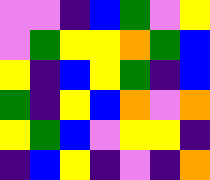[["violet", "violet", "indigo", "blue", "green", "violet", "yellow"], ["violet", "green", "yellow", "yellow", "orange", "green", "blue"], ["yellow", "indigo", "blue", "yellow", "green", "indigo", "blue"], ["green", "indigo", "yellow", "blue", "orange", "violet", "orange"], ["yellow", "green", "blue", "violet", "yellow", "yellow", "indigo"], ["indigo", "blue", "yellow", "indigo", "violet", "indigo", "orange"]]